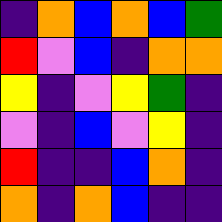[["indigo", "orange", "blue", "orange", "blue", "green"], ["red", "violet", "blue", "indigo", "orange", "orange"], ["yellow", "indigo", "violet", "yellow", "green", "indigo"], ["violet", "indigo", "blue", "violet", "yellow", "indigo"], ["red", "indigo", "indigo", "blue", "orange", "indigo"], ["orange", "indigo", "orange", "blue", "indigo", "indigo"]]